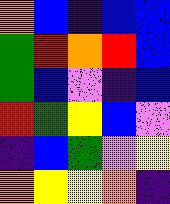[["orange", "blue", "indigo", "blue", "blue"], ["green", "red", "orange", "red", "blue"], ["green", "blue", "violet", "indigo", "blue"], ["red", "green", "yellow", "blue", "violet"], ["indigo", "blue", "green", "violet", "yellow"], ["orange", "yellow", "yellow", "orange", "indigo"]]